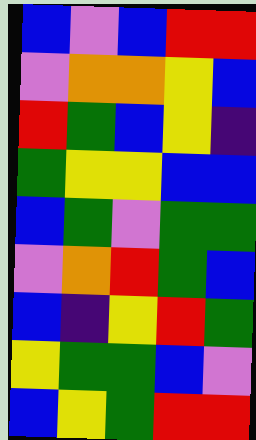[["blue", "violet", "blue", "red", "red"], ["violet", "orange", "orange", "yellow", "blue"], ["red", "green", "blue", "yellow", "indigo"], ["green", "yellow", "yellow", "blue", "blue"], ["blue", "green", "violet", "green", "green"], ["violet", "orange", "red", "green", "blue"], ["blue", "indigo", "yellow", "red", "green"], ["yellow", "green", "green", "blue", "violet"], ["blue", "yellow", "green", "red", "red"]]